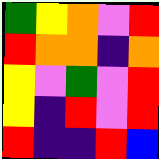[["green", "yellow", "orange", "violet", "red"], ["red", "orange", "orange", "indigo", "orange"], ["yellow", "violet", "green", "violet", "red"], ["yellow", "indigo", "red", "violet", "red"], ["red", "indigo", "indigo", "red", "blue"]]